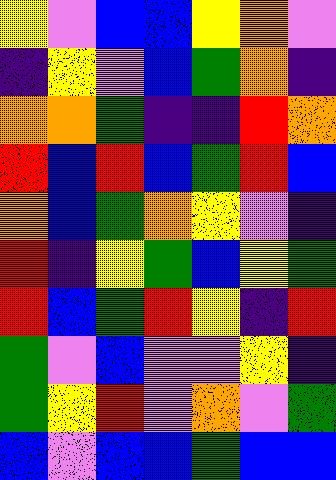[["yellow", "violet", "blue", "blue", "yellow", "orange", "violet"], ["indigo", "yellow", "violet", "blue", "green", "orange", "indigo"], ["orange", "orange", "green", "indigo", "indigo", "red", "orange"], ["red", "blue", "red", "blue", "green", "red", "blue"], ["orange", "blue", "green", "orange", "yellow", "violet", "indigo"], ["red", "indigo", "yellow", "green", "blue", "yellow", "green"], ["red", "blue", "green", "red", "yellow", "indigo", "red"], ["green", "violet", "blue", "violet", "violet", "yellow", "indigo"], ["green", "yellow", "red", "violet", "orange", "violet", "green"], ["blue", "violet", "blue", "blue", "green", "blue", "blue"]]